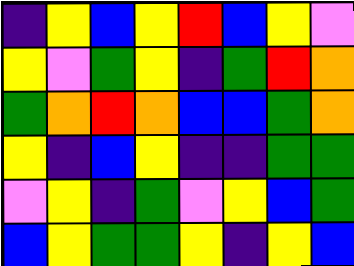[["indigo", "yellow", "blue", "yellow", "red", "blue", "yellow", "violet"], ["yellow", "violet", "green", "yellow", "indigo", "green", "red", "orange"], ["green", "orange", "red", "orange", "blue", "blue", "green", "orange"], ["yellow", "indigo", "blue", "yellow", "indigo", "indigo", "green", "green"], ["violet", "yellow", "indigo", "green", "violet", "yellow", "blue", "green"], ["blue", "yellow", "green", "green", "yellow", "indigo", "yellow", "blue"]]